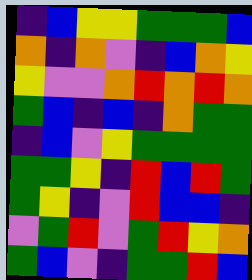[["indigo", "blue", "yellow", "yellow", "green", "green", "green", "blue"], ["orange", "indigo", "orange", "violet", "indigo", "blue", "orange", "yellow"], ["yellow", "violet", "violet", "orange", "red", "orange", "red", "orange"], ["green", "blue", "indigo", "blue", "indigo", "orange", "green", "green"], ["indigo", "blue", "violet", "yellow", "green", "green", "green", "green"], ["green", "green", "yellow", "indigo", "red", "blue", "red", "green"], ["green", "yellow", "indigo", "violet", "red", "blue", "blue", "indigo"], ["violet", "green", "red", "violet", "green", "red", "yellow", "orange"], ["green", "blue", "violet", "indigo", "green", "green", "red", "blue"]]